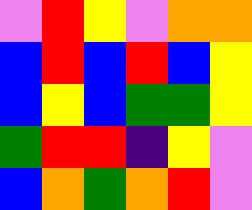[["violet", "red", "yellow", "violet", "orange", "orange"], ["blue", "red", "blue", "red", "blue", "yellow"], ["blue", "yellow", "blue", "green", "green", "yellow"], ["green", "red", "red", "indigo", "yellow", "violet"], ["blue", "orange", "green", "orange", "red", "violet"]]